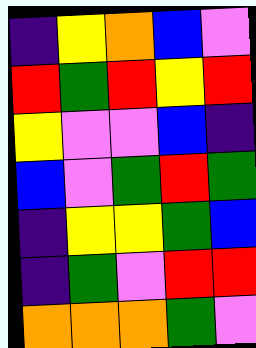[["indigo", "yellow", "orange", "blue", "violet"], ["red", "green", "red", "yellow", "red"], ["yellow", "violet", "violet", "blue", "indigo"], ["blue", "violet", "green", "red", "green"], ["indigo", "yellow", "yellow", "green", "blue"], ["indigo", "green", "violet", "red", "red"], ["orange", "orange", "orange", "green", "violet"]]